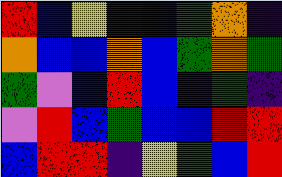[["red", "blue", "yellow", "indigo", "blue", "green", "orange", "indigo"], ["orange", "blue", "blue", "orange", "blue", "green", "orange", "green"], ["green", "violet", "blue", "red", "blue", "indigo", "green", "indigo"], ["violet", "red", "blue", "green", "blue", "blue", "red", "red"], ["blue", "red", "red", "indigo", "yellow", "green", "blue", "red"]]